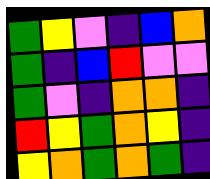[["green", "yellow", "violet", "indigo", "blue", "orange"], ["green", "indigo", "blue", "red", "violet", "violet"], ["green", "violet", "indigo", "orange", "orange", "indigo"], ["red", "yellow", "green", "orange", "yellow", "indigo"], ["yellow", "orange", "green", "orange", "green", "indigo"]]